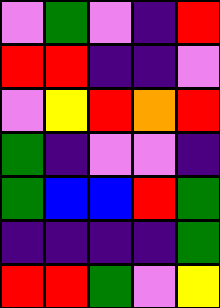[["violet", "green", "violet", "indigo", "red"], ["red", "red", "indigo", "indigo", "violet"], ["violet", "yellow", "red", "orange", "red"], ["green", "indigo", "violet", "violet", "indigo"], ["green", "blue", "blue", "red", "green"], ["indigo", "indigo", "indigo", "indigo", "green"], ["red", "red", "green", "violet", "yellow"]]